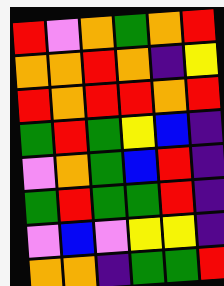[["red", "violet", "orange", "green", "orange", "red"], ["orange", "orange", "red", "orange", "indigo", "yellow"], ["red", "orange", "red", "red", "orange", "red"], ["green", "red", "green", "yellow", "blue", "indigo"], ["violet", "orange", "green", "blue", "red", "indigo"], ["green", "red", "green", "green", "red", "indigo"], ["violet", "blue", "violet", "yellow", "yellow", "indigo"], ["orange", "orange", "indigo", "green", "green", "red"]]